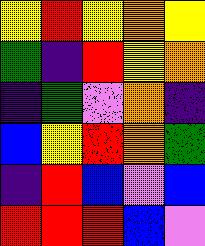[["yellow", "red", "yellow", "orange", "yellow"], ["green", "indigo", "red", "yellow", "orange"], ["indigo", "green", "violet", "orange", "indigo"], ["blue", "yellow", "red", "orange", "green"], ["indigo", "red", "blue", "violet", "blue"], ["red", "red", "red", "blue", "violet"]]